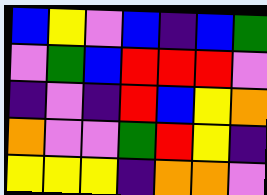[["blue", "yellow", "violet", "blue", "indigo", "blue", "green"], ["violet", "green", "blue", "red", "red", "red", "violet"], ["indigo", "violet", "indigo", "red", "blue", "yellow", "orange"], ["orange", "violet", "violet", "green", "red", "yellow", "indigo"], ["yellow", "yellow", "yellow", "indigo", "orange", "orange", "violet"]]